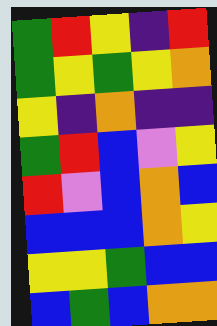[["green", "red", "yellow", "indigo", "red"], ["green", "yellow", "green", "yellow", "orange"], ["yellow", "indigo", "orange", "indigo", "indigo"], ["green", "red", "blue", "violet", "yellow"], ["red", "violet", "blue", "orange", "blue"], ["blue", "blue", "blue", "orange", "yellow"], ["yellow", "yellow", "green", "blue", "blue"], ["blue", "green", "blue", "orange", "orange"]]